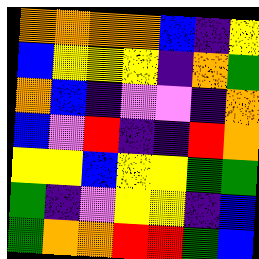[["orange", "orange", "orange", "orange", "blue", "indigo", "yellow"], ["blue", "yellow", "yellow", "yellow", "indigo", "orange", "green"], ["orange", "blue", "indigo", "violet", "violet", "indigo", "orange"], ["blue", "violet", "red", "indigo", "indigo", "red", "orange"], ["yellow", "yellow", "blue", "yellow", "yellow", "green", "green"], ["green", "indigo", "violet", "yellow", "yellow", "indigo", "blue"], ["green", "orange", "orange", "red", "red", "green", "blue"]]